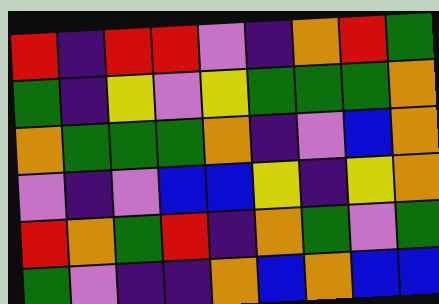[["red", "indigo", "red", "red", "violet", "indigo", "orange", "red", "green"], ["green", "indigo", "yellow", "violet", "yellow", "green", "green", "green", "orange"], ["orange", "green", "green", "green", "orange", "indigo", "violet", "blue", "orange"], ["violet", "indigo", "violet", "blue", "blue", "yellow", "indigo", "yellow", "orange"], ["red", "orange", "green", "red", "indigo", "orange", "green", "violet", "green"], ["green", "violet", "indigo", "indigo", "orange", "blue", "orange", "blue", "blue"]]